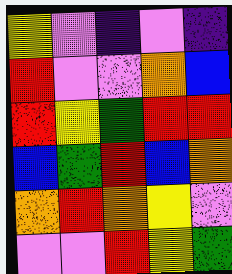[["yellow", "violet", "indigo", "violet", "indigo"], ["red", "violet", "violet", "orange", "blue"], ["red", "yellow", "green", "red", "red"], ["blue", "green", "red", "blue", "orange"], ["orange", "red", "orange", "yellow", "violet"], ["violet", "violet", "red", "yellow", "green"]]